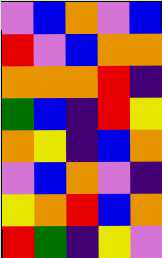[["violet", "blue", "orange", "violet", "blue"], ["red", "violet", "blue", "orange", "orange"], ["orange", "orange", "orange", "red", "indigo"], ["green", "blue", "indigo", "red", "yellow"], ["orange", "yellow", "indigo", "blue", "orange"], ["violet", "blue", "orange", "violet", "indigo"], ["yellow", "orange", "red", "blue", "orange"], ["red", "green", "indigo", "yellow", "violet"]]